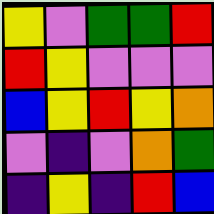[["yellow", "violet", "green", "green", "red"], ["red", "yellow", "violet", "violet", "violet"], ["blue", "yellow", "red", "yellow", "orange"], ["violet", "indigo", "violet", "orange", "green"], ["indigo", "yellow", "indigo", "red", "blue"]]